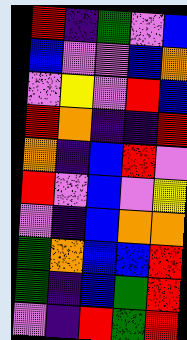[["red", "indigo", "green", "violet", "blue"], ["blue", "violet", "violet", "blue", "orange"], ["violet", "yellow", "violet", "red", "blue"], ["red", "orange", "indigo", "indigo", "red"], ["orange", "indigo", "blue", "red", "violet"], ["red", "violet", "blue", "violet", "yellow"], ["violet", "indigo", "blue", "orange", "orange"], ["green", "orange", "blue", "blue", "red"], ["green", "indigo", "blue", "green", "red"], ["violet", "indigo", "red", "green", "red"]]